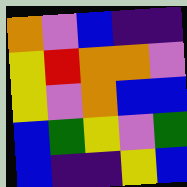[["orange", "violet", "blue", "indigo", "indigo"], ["yellow", "red", "orange", "orange", "violet"], ["yellow", "violet", "orange", "blue", "blue"], ["blue", "green", "yellow", "violet", "green"], ["blue", "indigo", "indigo", "yellow", "blue"]]